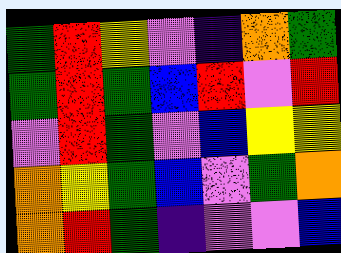[["green", "red", "yellow", "violet", "indigo", "orange", "green"], ["green", "red", "green", "blue", "red", "violet", "red"], ["violet", "red", "green", "violet", "blue", "yellow", "yellow"], ["orange", "yellow", "green", "blue", "violet", "green", "orange"], ["orange", "red", "green", "indigo", "violet", "violet", "blue"]]